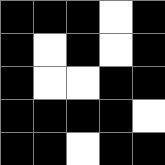[["black", "black", "black", "white", "black"], ["black", "white", "black", "white", "black"], ["black", "white", "white", "black", "black"], ["black", "black", "black", "black", "white"], ["black", "black", "white", "black", "black"]]